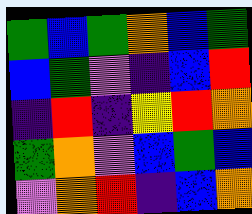[["green", "blue", "green", "orange", "blue", "green"], ["blue", "green", "violet", "indigo", "blue", "red"], ["indigo", "red", "indigo", "yellow", "red", "orange"], ["green", "orange", "violet", "blue", "green", "blue"], ["violet", "orange", "red", "indigo", "blue", "orange"]]